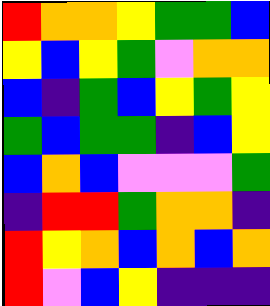[["red", "orange", "orange", "yellow", "green", "green", "blue"], ["yellow", "blue", "yellow", "green", "violet", "orange", "orange"], ["blue", "indigo", "green", "blue", "yellow", "green", "yellow"], ["green", "blue", "green", "green", "indigo", "blue", "yellow"], ["blue", "orange", "blue", "violet", "violet", "violet", "green"], ["indigo", "red", "red", "green", "orange", "orange", "indigo"], ["red", "yellow", "orange", "blue", "orange", "blue", "orange"], ["red", "violet", "blue", "yellow", "indigo", "indigo", "indigo"]]